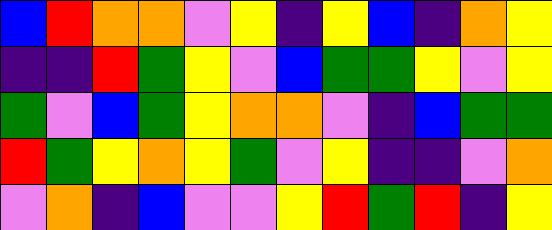[["blue", "red", "orange", "orange", "violet", "yellow", "indigo", "yellow", "blue", "indigo", "orange", "yellow"], ["indigo", "indigo", "red", "green", "yellow", "violet", "blue", "green", "green", "yellow", "violet", "yellow"], ["green", "violet", "blue", "green", "yellow", "orange", "orange", "violet", "indigo", "blue", "green", "green"], ["red", "green", "yellow", "orange", "yellow", "green", "violet", "yellow", "indigo", "indigo", "violet", "orange"], ["violet", "orange", "indigo", "blue", "violet", "violet", "yellow", "red", "green", "red", "indigo", "yellow"]]